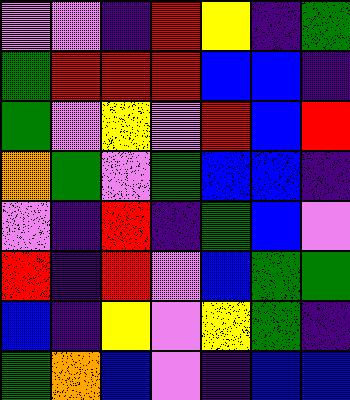[["violet", "violet", "indigo", "red", "yellow", "indigo", "green"], ["green", "red", "red", "red", "blue", "blue", "indigo"], ["green", "violet", "yellow", "violet", "red", "blue", "red"], ["orange", "green", "violet", "green", "blue", "blue", "indigo"], ["violet", "indigo", "red", "indigo", "green", "blue", "violet"], ["red", "indigo", "red", "violet", "blue", "green", "green"], ["blue", "indigo", "yellow", "violet", "yellow", "green", "indigo"], ["green", "orange", "blue", "violet", "indigo", "blue", "blue"]]